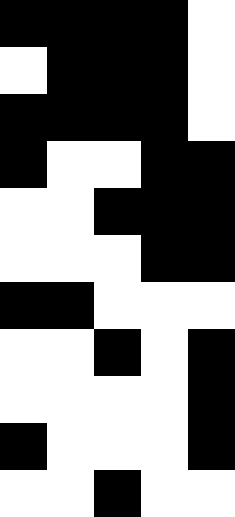[["black", "black", "black", "black", "white"], ["white", "black", "black", "black", "white"], ["black", "black", "black", "black", "white"], ["black", "white", "white", "black", "black"], ["white", "white", "black", "black", "black"], ["white", "white", "white", "black", "black"], ["black", "black", "white", "white", "white"], ["white", "white", "black", "white", "black"], ["white", "white", "white", "white", "black"], ["black", "white", "white", "white", "black"], ["white", "white", "black", "white", "white"]]